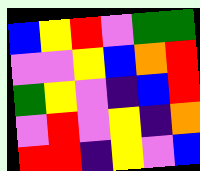[["blue", "yellow", "red", "violet", "green", "green"], ["violet", "violet", "yellow", "blue", "orange", "red"], ["green", "yellow", "violet", "indigo", "blue", "red"], ["violet", "red", "violet", "yellow", "indigo", "orange"], ["red", "red", "indigo", "yellow", "violet", "blue"]]